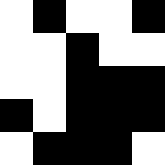[["white", "black", "white", "white", "black"], ["white", "white", "black", "white", "white"], ["white", "white", "black", "black", "black"], ["black", "white", "black", "black", "black"], ["white", "black", "black", "black", "white"]]